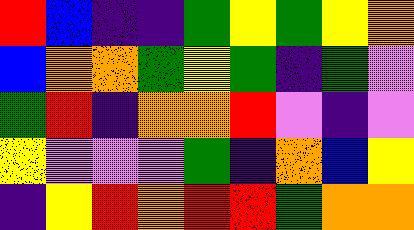[["red", "blue", "indigo", "indigo", "green", "yellow", "green", "yellow", "orange"], ["blue", "orange", "orange", "green", "yellow", "green", "indigo", "green", "violet"], ["green", "red", "indigo", "orange", "orange", "red", "violet", "indigo", "violet"], ["yellow", "violet", "violet", "violet", "green", "indigo", "orange", "blue", "yellow"], ["indigo", "yellow", "red", "orange", "red", "red", "green", "orange", "orange"]]